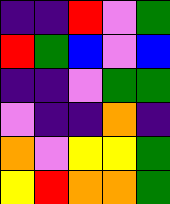[["indigo", "indigo", "red", "violet", "green"], ["red", "green", "blue", "violet", "blue"], ["indigo", "indigo", "violet", "green", "green"], ["violet", "indigo", "indigo", "orange", "indigo"], ["orange", "violet", "yellow", "yellow", "green"], ["yellow", "red", "orange", "orange", "green"]]